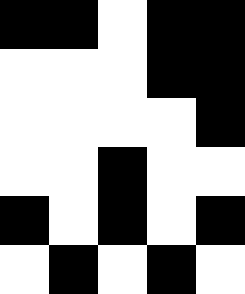[["black", "black", "white", "black", "black"], ["white", "white", "white", "black", "black"], ["white", "white", "white", "white", "black"], ["white", "white", "black", "white", "white"], ["black", "white", "black", "white", "black"], ["white", "black", "white", "black", "white"]]